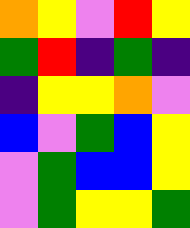[["orange", "yellow", "violet", "red", "yellow"], ["green", "red", "indigo", "green", "indigo"], ["indigo", "yellow", "yellow", "orange", "violet"], ["blue", "violet", "green", "blue", "yellow"], ["violet", "green", "blue", "blue", "yellow"], ["violet", "green", "yellow", "yellow", "green"]]